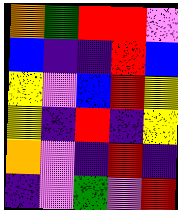[["orange", "green", "red", "red", "violet"], ["blue", "indigo", "indigo", "red", "blue"], ["yellow", "violet", "blue", "red", "yellow"], ["yellow", "indigo", "red", "indigo", "yellow"], ["orange", "violet", "indigo", "red", "indigo"], ["indigo", "violet", "green", "violet", "red"]]